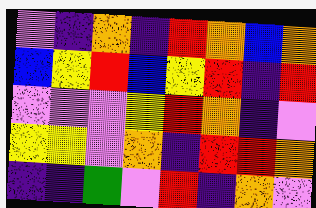[["violet", "indigo", "orange", "indigo", "red", "orange", "blue", "orange"], ["blue", "yellow", "red", "blue", "yellow", "red", "indigo", "red"], ["violet", "violet", "violet", "yellow", "red", "orange", "indigo", "violet"], ["yellow", "yellow", "violet", "orange", "indigo", "red", "red", "orange"], ["indigo", "indigo", "green", "violet", "red", "indigo", "orange", "violet"]]